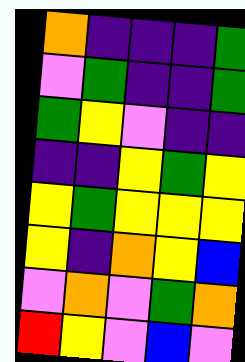[["orange", "indigo", "indigo", "indigo", "green"], ["violet", "green", "indigo", "indigo", "green"], ["green", "yellow", "violet", "indigo", "indigo"], ["indigo", "indigo", "yellow", "green", "yellow"], ["yellow", "green", "yellow", "yellow", "yellow"], ["yellow", "indigo", "orange", "yellow", "blue"], ["violet", "orange", "violet", "green", "orange"], ["red", "yellow", "violet", "blue", "violet"]]